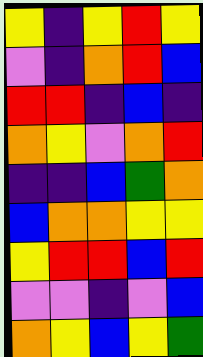[["yellow", "indigo", "yellow", "red", "yellow"], ["violet", "indigo", "orange", "red", "blue"], ["red", "red", "indigo", "blue", "indigo"], ["orange", "yellow", "violet", "orange", "red"], ["indigo", "indigo", "blue", "green", "orange"], ["blue", "orange", "orange", "yellow", "yellow"], ["yellow", "red", "red", "blue", "red"], ["violet", "violet", "indigo", "violet", "blue"], ["orange", "yellow", "blue", "yellow", "green"]]